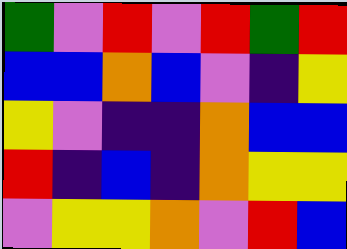[["green", "violet", "red", "violet", "red", "green", "red"], ["blue", "blue", "orange", "blue", "violet", "indigo", "yellow"], ["yellow", "violet", "indigo", "indigo", "orange", "blue", "blue"], ["red", "indigo", "blue", "indigo", "orange", "yellow", "yellow"], ["violet", "yellow", "yellow", "orange", "violet", "red", "blue"]]